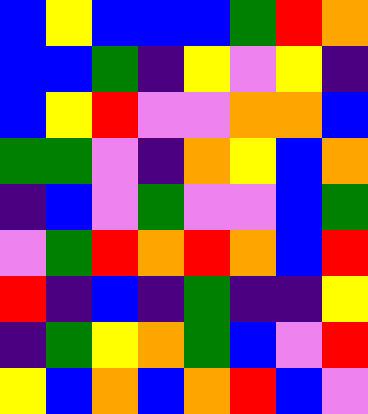[["blue", "yellow", "blue", "blue", "blue", "green", "red", "orange"], ["blue", "blue", "green", "indigo", "yellow", "violet", "yellow", "indigo"], ["blue", "yellow", "red", "violet", "violet", "orange", "orange", "blue"], ["green", "green", "violet", "indigo", "orange", "yellow", "blue", "orange"], ["indigo", "blue", "violet", "green", "violet", "violet", "blue", "green"], ["violet", "green", "red", "orange", "red", "orange", "blue", "red"], ["red", "indigo", "blue", "indigo", "green", "indigo", "indigo", "yellow"], ["indigo", "green", "yellow", "orange", "green", "blue", "violet", "red"], ["yellow", "blue", "orange", "blue", "orange", "red", "blue", "violet"]]